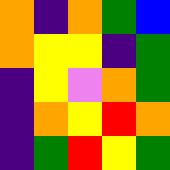[["orange", "indigo", "orange", "green", "blue"], ["orange", "yellow", "yellow", "indigo", "green"], ["indigo", "yellow", "violet", "orange", "green"], ["indigo", "orange", "yellow", "red", "orange"], ["indigo", "green", "red", "yellow", "green"]]